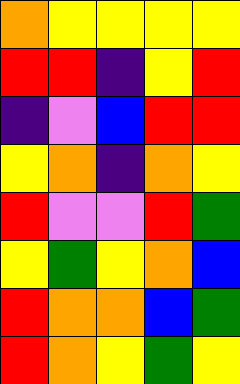[["orange", "yellow", "yellow", "yellow", "yellow"], ["red", "red", "indigo", "yellow", "red"], ["indigo", "violet", "blue", "red", "red"], ["yellow", "orange", "indigo", "orange", "yellow"], ["red", "violet", "violet", "red", "green"], ["yellow", "green", "yellow", "orange", "blue"], ["red", "orange", "orange", "blue", "green"], ["red", "orange", "yellow", "green", "yellow"]]